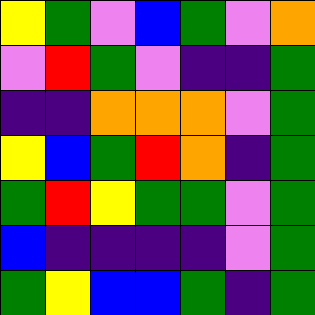[["yellow", "green", "violet", "blue", "green", "violet", "orange"], ["violet", "red", "green", "violet", "indigo", "indigo", "green"], ["indigo", "indigo", "orange", "orange", "orange", "violet", "green"], ["yellow", "blue", "green", "red", "orange", "indigo", "green"], ["green", "red", "yellow", "green", "green", "violet", "green"], ["blue", "indigo", "indigo", "indigo", "indigo", "violet", "green"], ["green", "yellow", "blue", "blue", "green", "indigo", "green"]]